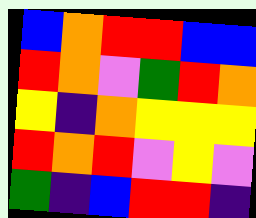[["blue", "orange", "red", "red", "blue", "blue"], ["red", "orange", "violet", "green", "red", "orange"], ["yellow", "indigo", "orange", "yellow", "yellow", "yellow"], ["red", "orange", "red", "violet", "yellow", "violet"], ["green", "indigo", "blue", "red", "red", "indigo"]]